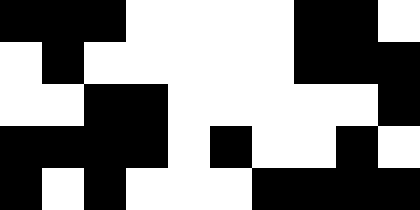[["black", "black", "black", "white", "white", "white", "white", "black", "black", "white"], ["white", "black", "white", "white", "white", "white", "white", "black", "black", "black"], ["white", "white", "black", "black", "white", "white", "white", "white", "white", "black"], ["black", "black", "black", "black", "white", "black", "white", "white", "black", "white"], ["black", "white", "black", "white", "white", "white", "black", "black", "black", "black"]]